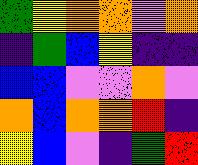[["green", "yellow", "orange", "orange", "violet", "orange"], ["indigo", "green", "blue", "yellow", "indigo", "indigo"], ["blue", "blue", "violet", "violet", "orange", "violet"], ["orange", "blue", "orange", "orange", "red", "indigo"], ["yellow", "blue", "violet", "indigo", "green", "red"]]